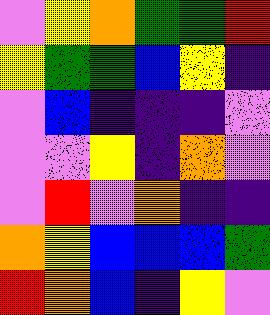[["violet", "yellow", "orange", "green", "green", "red"], ["yellow", "green", "green", "blue", "yellow", "indigo"], ["violet", "blue", "indigo", "indigo", "indigo", "violet"], ["violet", "violet", "yellow", "indigo", "orange", "violet"], ["violet", "red", "violet", "orange", "indigo", "indigo"], ["orange", "yellow", "blue", "blue", "blue", "green"], ["red", "orange", "blue", "indigo", "yellow", "violet"]]